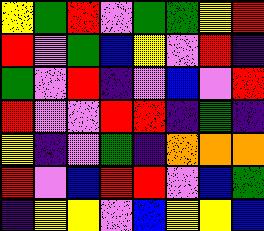[["yellow", "green", "red", "violet", "green", "green", "yellow", "red"], ["red", "violet", "green", "blue", "yellow", "violet", "red", "indigo"], ["green", "violet", "red", "indigo", "violet", "blue", "violet", "red"], ["red", "violet", "violet", "red", "red", "indigo", "green", "indigo"], ["yellow", "indigo", "violet", "green", "indigo", "orange", "orange", "orange"], ["red", "violet", "blue", "red", "red", "violet", "blue", "green"], ["indigo", "yellow", "yellow", "violet", "blue", "yellow", "yellow", "blue"]]